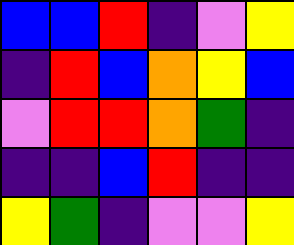[["blue", "blue", "red", "indigo", "violet", "yellow"], ["indigo", "red", "blue", "orange", "yellow", "blue"], ["violet", "red", "red", "orange", "green", "indigo"], ["indigo", "indigo", "blue", "red", "indigo", "indigo"], ["yellow", "green", "indigo", "violet", "violet", "yellow"]]